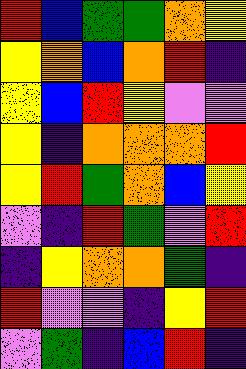[["red", "blue", "green", "green", "orange", "yellow"], ["yellow", "orange", "blue", "orange", "red", "indigo"], ["yellow", "blue", "red", "yellow", "violet", "violet"], ["yellow", "indigo", "orange", "orange", "orange", "red"], ["yellow", "red", "green", "orange", "blue", "yellow"], ["violet", "indigo", "red", "green", "violet", "red"], ["indigo", "yellow", "orange", "orange", "green", "indigo"], ["red", "violet", "violet", "indigo", "yellow", "red"], ["violet", "green", "indigo", "blue", "red", "indigo"]]